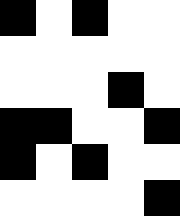[["black", "white", "black", "white", "white"], ["white", "white", "white", "white", "white"], ["white", "white", "white", "black", "white"], ["black", "black", "white", "white", "black"], ["black", "white", "black", "white", "white"], ["white", "white", "white", "white", "black"]]